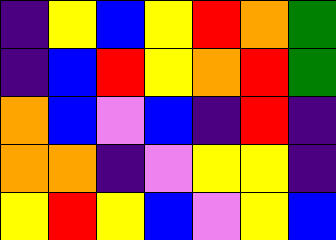[["indigo", "yellow", "blue", "yellow", "red", "orange", "green"], ["indigo", "blue", "red", "yellow", "orange", "red", "green"], ["orange", "blue", "violet", "blue", "indigo", "red", "indigo"], ["orange", "orange", "indigo", "violet", "yellow", "yellow", "indigo"], ["yellow", "red", "yellow", "blue", "violet", "yellow", "blue"]]